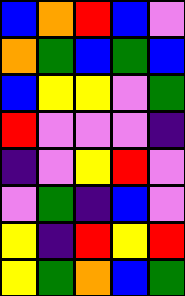[["blue", "orange", "red", "blue", "violet"], ["orange", "green", "blue", "green", "blue"], ["blue", "yellow", "yellow", "violet", "green"], ["red", "violet", "violet", "violet", "indigo"], ["indigo", "violet", "yellow", "red", "violet"], ["violet", "green", "indigo", "blue", "violet"], ["yellow", "indigo", "red", "yellow", "red"], ["yellow", "green", "orange", "blue", "green"]]